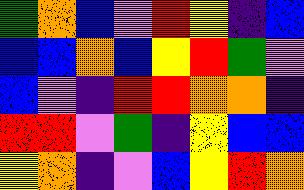[["green", "orange", "blue", "violet", "red", "yellow", "indigo", "blue"], ["blue", "blue", "orange", "blue", "yellow", "red", "green", "violet"], ["blue", "violet", "indigo", "red", "red", "orange", "orange", "indigo"], ["red", "red", "violet", "green", "indigo", "yellow", "blue", "blue"], ["yellow", "orange", "indigo", "violet", "blue", "yellow", "red", "orange"]]